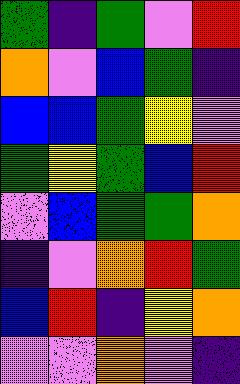[["green", "indigo", "green", "violet", "red"], ["orange", "violet", "blue", "green", "indigo"], ["blue", "blue", "green", "yellow", "violet"], ["green", "yellow", "green", "blue", "red"], ["violet", "blue", "green", "green", "orange"], ["indigo", "violet", "orange", "red", "green"], ["blue", "red", "indigo", "yellow", "orange"], ["violet", "violet", "orange", "violet", "indigo"]]